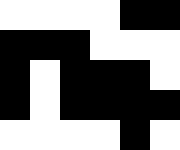[["white", "white", "white", "white", "black", "black"], ["black", "black", "black", "white", "white", "white"], ["black", "white", "black", "black", "black", "white"], ["black", "white", "black", "black", "black", "black"], ["white", "white", "white", "white", "black", "white"]]